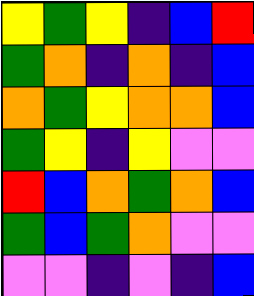[["yellow", "green", "yellow", "indigo", "blue", "red"], ["green", "orange", "indigo", "orange", "indigo", "blue"], ["orange", "green", "yellow", "orange", "orange", "blue"], ["green", "yellow", "indigo", "yellow", "violet", "violet"], ["red", "blue", "orange", "green", "orange", "blue"], ["green", "blue", "green", "orange", "violet", "violet"], ["violet", "violet", "indigo", "violet", "indigo", "blue"]]